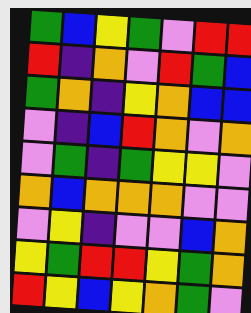[["green", "blue", "yellow", "green", "violet", "red", "red"], ["red", "indigo", "orange", "violet", "red", "green", "blue"], ["green", "orange", "indigo", "yellow", "orange", "blue", "blue"], ["violet", "indigo", "blue", "red", "orange", "violet", "orange"], ["violet", "green", "indigo", "green", "yellow", "yellow", "violet"], ["orange", "blue", "orange", "orange", "orange", "violet", "violet"], ["violet", "yellow", "indigo", "violet", "violet", "blue", "orange"], ["yellow", "green", "red", "red", "yellow", "green", "orange"], ["red", "yellow", "blue", "yellow", "orange", "green", "violet"]]